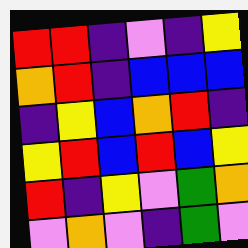[["red", "red", "indigo", "violet", "indigo", "yellow"], ["orange", "red", "indigo", "blue", "blue", "blue"], ["indigo", "yellow", "blue", "orange", "red", "indigo"], ["yellow", "red", "blue", "red", "blue", "yellow"], ["red", "indigo", "yellow", "violet", "green", "orange"], ["violet", "orange", "violet", "indigo", "green", "violet"]]